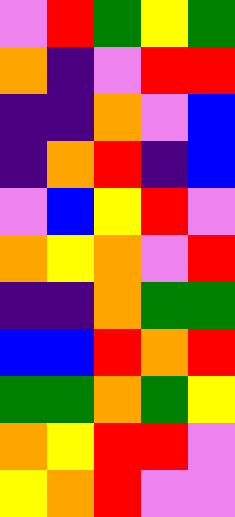[["violet", "red", "green", "yellow", "green"], ["orange", "indigo", "violet", "red", "red"], ["indigo", "indigo", "orange", "violet", "blue"], ["indigo", "orange", "red", "indigo", "blue"], ["violet", "blue", "yellow", "red", "violet"], ["orange", "yellow", "orange", "violet", "red"], ["indigo", "indigo", "orange", "green", "green"], ["blue", "blue", "red", "orange", "red"], ["green", "green", "orange", "green", "yellow"], ["orange", "yellow", "red", "red", "violet"], ["yellow", "orange", "red", "violet", "violet"]]